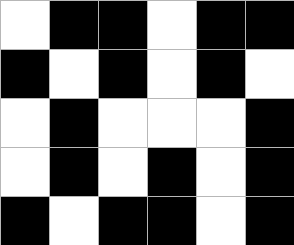[["white", "black", "black", "white", "black", "black"], ["black", "white", "black", "white", "black", "white"], ["white", "black", "white", "white", "white", "black"], ["white", "black", "white", "black", "white", "black"], ["black", "white", "black", "black", "white", "black"]]